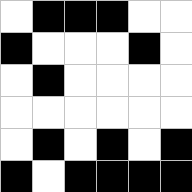[["white", "black", "black", "black", "white", "white"], ["black", "white", "white", "white", "black", "white"], ["white", "black", "white", "white", "white", "white"], ["white", "white", "white", "white", "white", "white"], ["white", "black", "white", "black", "white", "black"], ["black", "white", "black", "black", "black", "black"]]